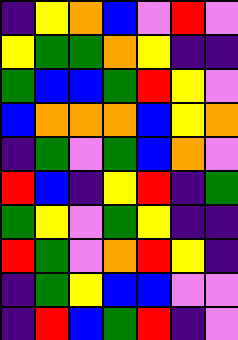[["indigo", "yellow", "orange", "blue", "violet", "red", "violet"], ["yellow", "green", "green", "orange", "yellow", "indigo", "indigo"], ["green", "blue", "blue", "green", "red", "yellow", "violet"], ["blue", "orange", "orange", "orange", "blue", "yellow", "orange"], ["indigo", "green", "violet", "green", "blue", "orange", "violet"], ["red", "blue", "indigo", "yellow", "red", "indigo", "green"], ["green", "yellow", "violet", "green", "yellow", "indigo", "indigo"], ["red", "green", "violet", "orange", "red", "yellow", "indigo"], ["indigo", "green", "yellow", "blue", "blue", "violet", "violet"], ["indigo", "red", "blue", "green", "red", "indigo", "violet"]]